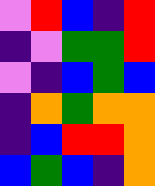[["violet", "red", "blue", "indigo", "red"], ["indigo", "violet", "green", "green", "red"], ["violet", "indigo", "blue", "green", "blue"], ["indigo", "orange", "green", "orange", "orange"], ["indigo", "blue", "red", "red", "orange"], ["blue", "green", "blue", "indigo", "orange"]]